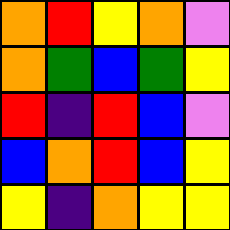[["orange", "red", "yellow", "orange", "violet"], ["orange", "green", "blue", "green", "yellow"], ["red", "indigo", "red", "blue", "violet"], ["blue", "orange", "red", "blue", "yellow"], ["yellow", "indigo", "orange", "yellow", "yellow"]]